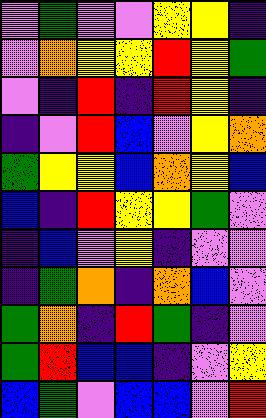[["violet", "green", "violet", "violet", "yellow", "yellow", "indigo"], ["violet", "orange", "yellow", "yellow", "red", "yellow", "green"], ["violet", "indigo", "red", "indigo", "red", "yellow", "indigo"], ["indigo", "violet", "red", "blue", "violet", "yellow", "orange"], ["green", "yellow", "yellow", "blue", "orange", "yellow", "blue"], ["blue", "indigo", "red", "yellow", "yellow", "green", "violet"], ["indigo", "blue", "violet", "yellow", "indigo", "violet", "violet"], ["indigo", "green", "orange", "indigo", "orange", "blue", "violet"], ["green", "orange", "indigo", "red", "green", "indigo", "violet"], ["green", "red", "blue", "blue", "indigo", "violet", "yellow"], ["blue", "green", "violet", "blue", "blue", "violet", "red"]]